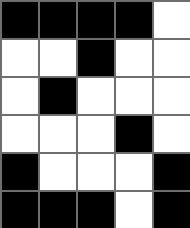[["black", "black", "black", "black", "white"], ["white", "white", "black", "white", "white"], ["white", "black", "white", "white", "white"], ["white", "white", "white", "black", "white"], ["black", "white", "white", "white", "black"], ["black", "black", "black", "white", "black"]]